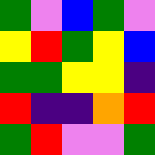[["green", "violet", "blue", "green", "violet"], ["yellow", "red", "green", "yellow", "blue"], ["green", "green", "yellow", "yellow", "indigo"], ["red", "indigo", "indigo", "orange", "red"], ["green", "red", "violet", "violet", "green"]]